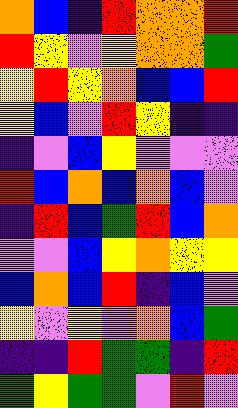[["orange", "blue", "indigo", "red", "orange", "orange", "red"], ["red", "yellow", "violet", "yellow", "orange", "orange", "green"], ["yellow", "red", "yellow", "orange", "blue", "blue", "red"], ["yellow", "blue", "violet", "red", "yellow", "indigo", "indigo"], ["indigo", "violet", "blue", "yellow", "violet", "violet", "violet"], ["red", "blue", "orange", "blue", "orange", "blue", "violet"], ["indigo", "red", "blue", "green", "red", "blue", "orange"], ["violet", "violet", "blue", "yellow", "orange", "yellow", "yellow"], ["blue", "orange", "blue", "red", "indigo", "blue", "violet"], ["yellow", "violet", "yellow", "violet", "orange", "blue", "green"], ["indigo", "indigo", "red", "green", "green", "indigo", "red"], ["green", "yellow", "green", "green", "violet", "red", "violet"]]